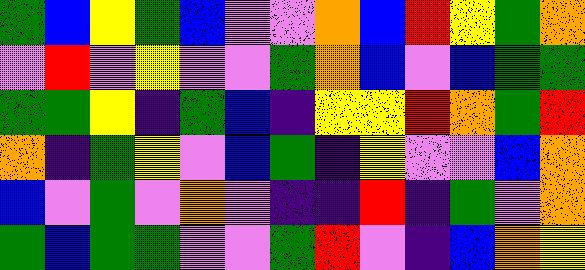[["green", "blue", "yellow", "green", "blue", "violet", "violet", "orange", "blue", "red", "yellow", "green", "orange"], ["violet", "red", "violet", "yellow", "violet", "violet", "green", "orange", "blue", "violet", "blue", "green", "green"], ["green", "green", "yellow", "indigo", "green", "blue", "indigo", "yellow", "yellow", "red", "orange", "green", "red"], ["orange", "indigo", "green", "yellow", "violet", "blue", "green", "indigo", "yellow", "violet", "violet", "blue", "orange"], ["blue", "violet", "green", "violet", "orange", "violet", "indigo", "indigo", "red", "indigo", "green", "violet", "orange"], ["green", "blue", "green", "green", "violet", "violet", "green", "red", "violet", "indigo", "blue", "orange", "yellow"]]